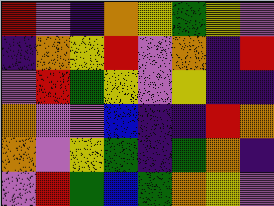[["red", "violet", "indigo", "orange", "yellow", "green", "yellow", "violet"], ["indigo", "orange", "yellow", "red", "violet", "orange", "indigo", "red"], ["violet", "red", "green", "yellow", "violet", "yellow", "indigo", "indigo"], ["orange", "violet", "violet", "blue", "indigo", "indigo", "red", "orange"], ["orange", "violet", "yellow", "green", "indigo", "green", "orange", "indigo"], ["violet", "red", "green", "blue", "green", "orange", "yellow", "violet"]]